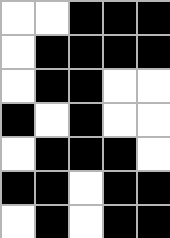[["white", "white", "black", "black", "black"], ["white", "black", "black", "black", "black"], ["white", "black", "black", "white", "white"], ["black", "white", "black", "white", "white"], ["white", "black", "black", "black", "white"], ["black", "black", "white", "black", "black"], ["white", "black", "white", "black", "black"]]